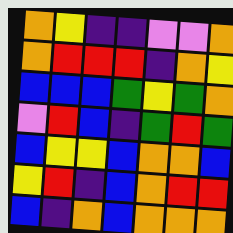[["orange", "yellow", "indigo", "indigo", "violet", "violet", "orange"], ["orange", "red", "red", "red", "indigo", "orange", "yellow"], ["blue", "blue", "blue", "green", "yellow", "green", "orange"], ["violet", "red", "blue", "indigo", "green", "red", "green"], ["blue", "yellow", "yellow", "blue", "orange", "orange", "blue"], ["yellow", "red", "indigo", "blue", "orange", "red", "red"], ["blue", "indigo", "orange", "blue", "orange", "orange", "orange"]]